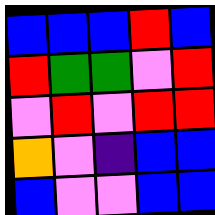[["blue", "blue", "blue", "red", "blue"], ["red", "green", "green", "violet", "red"], ["violet", "red", "violet", "red", "red"], ["orange", "violet", "indigo", "blue", "blue"], ["blue", "violet", "violet", "blue", "blue"]]